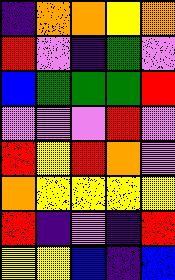[["indigo", "orange", "orange", "yellow", "orange"], ["red", "violet", "indigo", "green", "violet"], ["blue", "green", "green", "green", "red"], ["violet", "violet", "violet", "red", "violet"], ["red", "yellow", "red", "orange", "violet"], ["orange", "yellow", "yellow", "yellow", "yellow"], ["red", "indigo", "violet", "indigo", "red"], ["yellow", "yellow", "blue", "indigo", "blue"]]